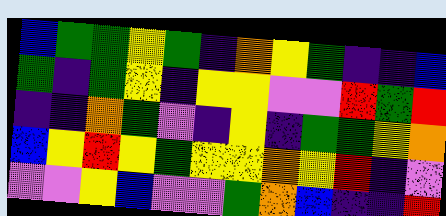[["blue", "green", "green", "yellow", "green", "indigo", "orange", "yellow", "green", "indigo", "indigo", "blue"], ["green", "indigo", "green", "yellow", "indigo", "yellow", "yellow", "violet", "violet", "red", "green", "red"], ["indigo", "indigo", "orange", "green", "violet", "indigo", "yellow", "indigo", "green", "green", "yellow", "orange"], ["blue", "yellow", "red", "yellow", "green", "yellow", "yellow", "orange", "yellow", "red", "indigo", "violet"], ["violet", "violet", "yellow", "blue", "violet", "violet", "green", "orange", "blue", "indigo", "indigo", "red"]]